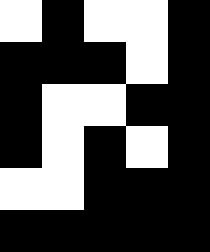[["white", "black", "white", "white", "black"], ["black", "black", "black", "white", "black"], ["black", "white", "white", "black", "black"], ["black", "white", "black", "white", "black"], ["white", "white", "black", "black", "black"], ["black", "black", "black", "black", "black"]]